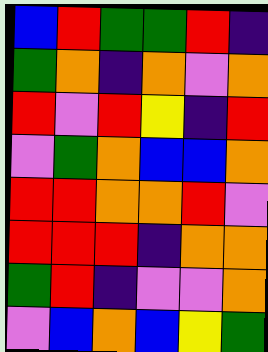[["blue", "red", "green", "green", "red", "indigo"], ["green", "orange", "indigo", "orange", "violet", "orange"], ["red", "violet", "red", "yellow", "indigo", "red"], ["violet", "green", "orange", "blue", "blue", "orange"], ["red", "red", "orange", "orange", "red", "violet"], ["red", "red", "red", "indigo", "orange", "orange"], ["green", "red", "indigo", "violet", "violet", "orange"], ["violet", "blue", "orange", "blue", "yellow", "green"]]